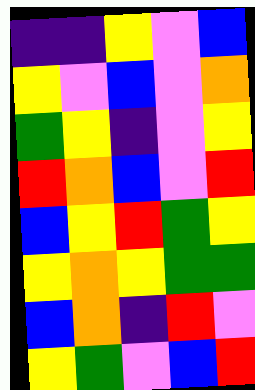[["indigo", "indigo", "yellow", "violet", "blue"], ["yellow", "violet", "blue", "violet", "orange"], ["green", "yellow", "indigo", "violet", "yellow"], ["red", "orange", "blue", "violet", "red"], ["blue", "yellow", "red", "green", "yellow"], ["yellow", "orange", "yellow", "green", "green"], ["blue", "orange", "indigo", "red", "violet"], ["yellow", "green", "violet", "blue", "red"]]